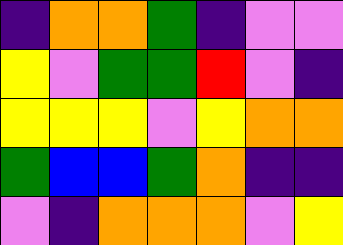[["indigo", "orange", "orange", "green", "indigo", "violet", "violet"], ["yellow", "violet", "green", "green", "red", "violet", "indigo"], ["yellow", "yellow", "yellow", "violet", "yellow", "orange", "orange"], ["green", "blue", "blue", "green", "orange", "indigo", "indigo"], ["violet", "indigo", "orange", "orange", "orange", "violet", "yellow"]]